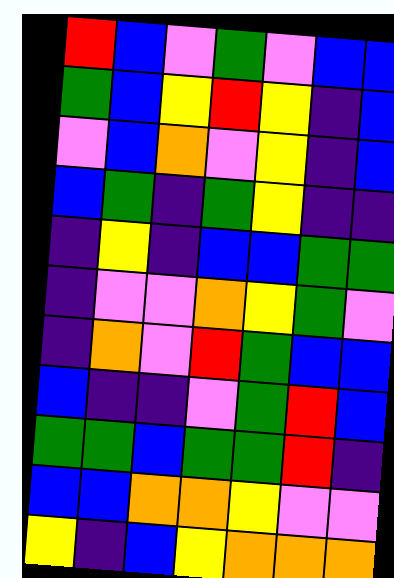[["red", "blue", "violet", "green", "violet", "blue", "blue"], ["green", "blue", "yellow", "red", "yellow", "indigo", "blue"], ["violet", "blue", "orange", "violet", "yellow", "indigo", "blue"], ["blue", "green", "indigo", "green", "yellow", "indigo", "indigo"], ["indigo", "yellow", "indigo", "blue", "blue", "green", "green"], ["indigo", "violet", "violet", "orange", "yellow", "green", "violet"], ["indigo", "orange", "violet", "red", "green", "blue", "blue"], ["blue", "indigo", "indigo", "violet", "green", "red", "blue"], ["green", "green", "blue", "green", "green", "red", "indigo"], ["blue", "blue", "orange", "orange", "yellow", "violet", "violet"], ["yellow", "indigo", "blue", "yellow", "orange", "orange", "orange"]]